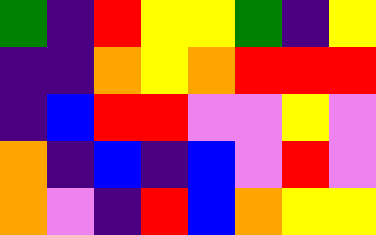[["green", "indigo", "red", "yellow", "yellow", "green", "indigo", "yellow"], ["indigo", "indigo", "orange", "yellow", "orange", "red", "red", "red"], ["indigo", "blue", "red", "red", "violet", "violet", "yellow", "violet"], ["orange", "indigo", "blue", "indigo", "blue", "violet", "red", "violet"], ["orange", "violet", "indigo", "red", "blue", "orange", "yellow", "yellow"]]